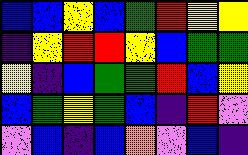[["blue", "blue", "yellow", "blue", "green", "red", "yellow", "yellow"], ["indigo", "yellow", "red", "red", "yellow", "blue", "green", "green"], ["yellow", "indigo", "blue", "green", "green", "red", "blue", "yellow"], ["blue", "green", "yellow", "green", "blue", "indigo", "red", "violet"], ["violet", "blue", "indigo", "blue", "orange", "violet", "blue", "indigo"]]